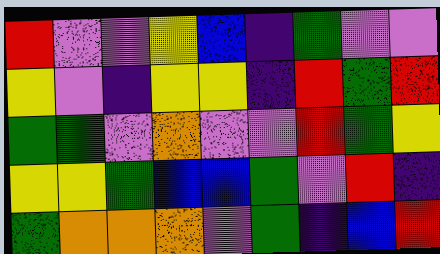[["red", "violet", "violet", "yellow", "blue", "indigo", "green", "violet", "violet"], ["yellow", "violet", "indigo", "yellow", "yellow", "indigo", "red", "green", "red"], ["green", "green", "violet", "orange", "violet", "violet", "red", "green", "yellow"], ["yellow", "yellow", "green", "blue", "blue", "green", "violet", "red", "indigo"], ["green", "orange", "orange", "orange", "violet", "green", "indigo", "blue", "red"]]